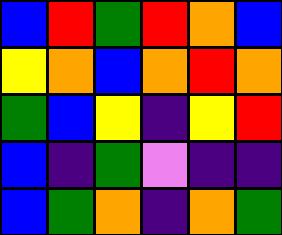[["blue", "red", "green", "red", "orange", "blue"], ["yellow", "orange", "blue", "orange", "red", "orange"], ["green", "blue", "yellow", "indigo", "yellow", "red"], ["blue", "indigo", "green", "violet", "indigo", "indigo"], ["blue", "green", "orange", "indigo", "orange", "green"]]